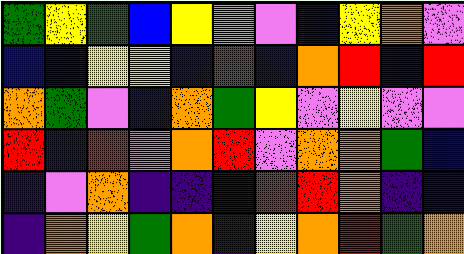[["green", "yellow", "green", "blue", "yellow", "orange", "violet", "blue", "yellow", "orange", "violet"], ["blue", "indigo", "yellow", "yellow", "blue", "red", "blue", "orange", "red", "indigo", "red"], ["orange", "green", "violet", "blue", "orange", "green", "yellow", "violet", "yellow", "violet", "violet"], ["red", "indigo", "red", "violet", "orange", "red", "violet", "orange", "orange", "green", "blue"], ["indigo", "violet", "orange", "indigo", "indigo", "blue", "red", "red", "orange", "indigo", "indigo"], ["indigo", "orange", "yellow", "green", "orange", "indigo", "yellow", "orange", "red", "green", "orange"]]